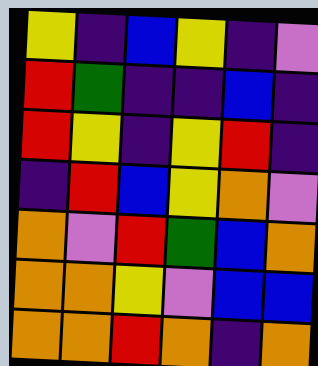[["yellow", "indigo", "blue", "yellow", "indigo", "violet"], ["red", "green", "indigo", "indigo", "blue", "indigo"], ["red", "yellow", "indigo", "yellow", "red", "indigo"], ["indigo", "red", "blue", "yellow", "orange", "violet"], ["orange", "violet", "red", "green", "blue", "orange"], ["orange", "orange", "yellow", "violet", "blue", "blue"], ["orange", "orange", "red", "orange", "indigo", "orange"]]